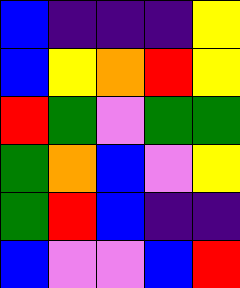[["blue", "indigo", "indigo", "indigo", "yellow"], ["blue", "yellow", "orange", "red", "yellow"], ["red", "green", "violet", "green", "green"], ["green", "orange", "blue", "violet", "yellow"], ["green", "red", "blue", "indigo", "indigo"], ["blue", "violet", "violet", "blue", "red"]]